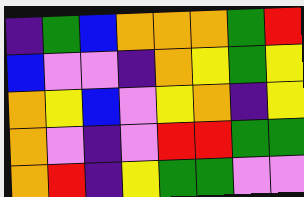[["indigo", "green", "blue", "orange", "orange", "orange", "green", "red"], ["blue", "violet", "violet", "indigo", "orange", "yellow", "green", "yellow"], ["orange", "yellow", "blue", "violet", "yellow", "orange", "indigo", "yellow"], ["orange", "violet", "indigo", "violet", "red", "red", "green", "green"], ["orange", "red", "indigo", "yellow", "green", "green", "violet", "violet"]]